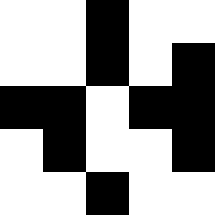[["white", "white", "black", "white", "white"], ["white", "white", "black", "white", "black"], ["black", "black", "white", "black", "black"], ["white", "black", "white", "white", "black"], ["white", "white", "black", "white", "white"]]